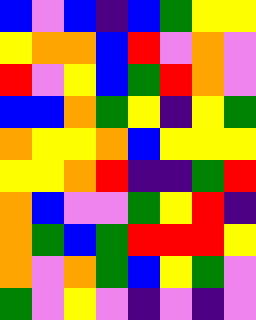[["blue", "violet", "blue", "indigo", "blue", "green", "yellow", "yellow"], ["yellow", "orange", "orange", "blue", "red", "violet", "orange", "violet"], ["red", "violet", "yellow", "blue", "green", "red", "orange", "violet"], ["blue", "blue", "orange", "green", "yellow", "indigo", "yellow", "green"], ["orange", "yellow", "yellow", "orange", "blue", "yellow", "yellow", "yellow"], ["yellow", "yellow", "orange", "red", "indigo", "indigo", "green", "red"], ["orange", "blue", "violet", "violet", "green", "yellow", "red", "indigo"], ["orange", "green", "blue", "green", "red", "red", "red", "yellow"], ["orange", "violet", "orange", "green", "blue", "yellow", "green", "violet"], ["green", "violet", "yellow", "violet", "indigo", "violet", "indigo", "violet"]]